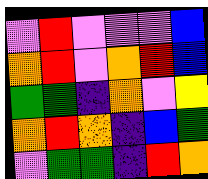[["violet", "red", "violet", "violet", "violet", "blue"], ["orange", "red", "violet", "orange", "red", "blue"], ["green", "green", "indigo", "orange", "violet", "yellow"], ["orange", "red", "orange", "indigo", "blue", "green"], ["violet", "green", "green", "indigo", "red", "orange"]]